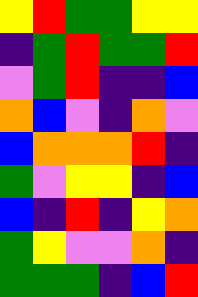[["yellow", "red", "green", "green", "yellow", "yellow"], ["indigo", "green", "red", "green", "green", "red"], ["violet", "green", "red", "indigo", "indigo", "blue"], ["orange", "blue", "violet", "indigo", "orange", "violet"], ["blue", "orange", "orange", "orange", "red", "indigo"], ["green", "violet", "yellow", "yellow", "indigo", "blue"], ["blue", "indigo", "red", "indigo", "yellow", "orange"], ["green", "yellow", "violet", "violet", "orange", "indigo"], ["green", "green", "green", "indigo", "blue", "red"]]